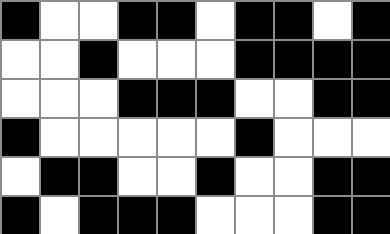[["black", "white", "white", "black", "black", "white", "black", "black", "white", "black"], ["white", "white", "black", "white", "white", "white", "black", "black", "black", "black"], ["white", "white", "white", "black", "black", "black", "white", "white", "black", "black"], ["black", "white", "white", "white", "white", "white", "black", "white", "white", "white"], ["white", "black", "black", "white", "white", "black", "white", "white", "black", "black"], ["black", "white", "black", "black", "black", "white", "white", "white", "black", "black"]]